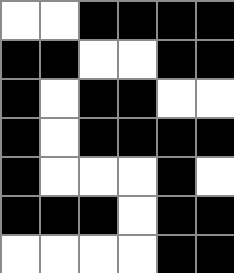[["white", "white", "black", "black", "black", "black"], ["black", "black", "white", "white", "black", "black"], ["black", "white", "black", "black", "white", "white"], ["black", "white", "black", "black", "black", "black"], ["black", "white", "white", "white", "black", "white"], ["black", "black", "black", "white", "black", "black"], ["white", "white", "white", "white", "black", "black"]]